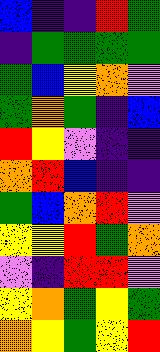[["blue", "indigo", "indigo", "red", "green"], ["indigo", "green", "green", "green", "green"], ["green", "blue", "yellow", "orange", "violet"], ["green", "orange", "green", "indigo", "blue"], ["red", "yellow", "violet", "indigo", "indigo"], ["orange", "red", "blue", "indigo", "indigo"], ["green", "blue", "orange", "red", "violet"], ["yellow", "yellow", "red", "green", "orange"], ["violet", "indigo", "red", "red", "violet"], ["yellow", "orange", "green", "yellow", "green"], ["orange", "yellow", "green", "yellow", "red"]]